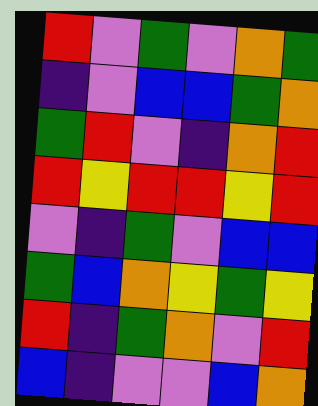[["red", "violet", "green", "violet", "orange", "green"], ["indigo", "violet", "blue", "blue", "green", "orange"], ["green", "red", "violet", "indigo", "orange", "red"], ["red", "yellow", "red", "red", "yellow", "red"], ["violet", "indigo", "green", "violet", "blue", "blue"], ["green", "blue", "orange", "yellow", "green", "yellow"], ["red", "indigo", "green", "orange", "violet", "red"], ["blue", "indigo", "violet", "violet", "blue", "orange"]]